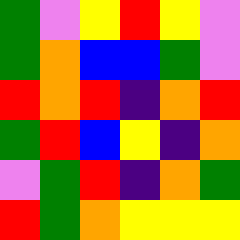[["green", "violet", "yellow", "red", "yellow", "violet"], ["green", "orange", "blue", "blue", "green", "violet"], ["red", "orange", "red", "indigo", "orange", "red"], ["green", "red", "blue", "yellow", "indigo", "orange"], ["violet", "green", "red", "indigo", "orange", "green"], ["red", "green", "orange", "yellow", "yellow", "yellow"]]